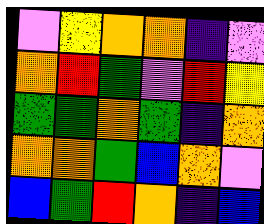[["violet", "yellow", "orange", "orange", "indigo", "violet"], ["orange", "red", "green", "violet", "red", "yellow"], ["green", "green", "orange", "green", "indigo", "orange"], ["orange", "orange", "green", "blue", "orange", "violet"], ["blue", "green", "red", "orange", "indigo", "blue"]]